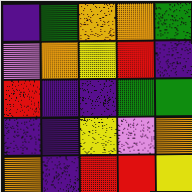[["indigo", "green", "orange", "orange", "green"], ["violet", "orange", "yellow", "red", "indigo"], ["red", "indigo", "indigo", "green", "green"], ["indigo", "indigo", "yellow", "violet", "orange"], ["orange", "indigo", "red", "red", "yellow"]]